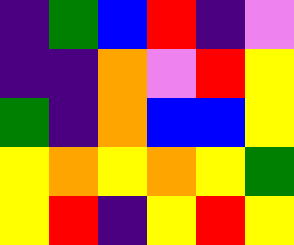[["indigo", "green", "blue", "red", "indigo", "violet"], ["indigo", "indigo", "orange", "violet", "red", "yellow"], ["green", "indigo", "orange", "blue", "blue", "yellow"], ["yellow", "orange", "yellow", "orange", "yellow", "green"], ["yellow", "red", "indigo", "yellow", "red", "yellow"]]